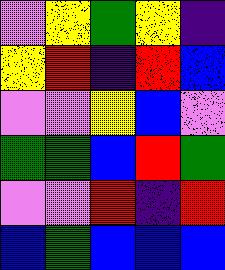[["violet", "yellow", "green", "yellow", "indigo"], ["yellow", "red", "indigo", "red", "blue"], ["violet", "violet", "yellow", "blue", "violet"], ["green", "green", "blue", "red", "green"], ["violet", "violet", "red", "indigo", "red"], ["blue", "green", "blue", "blue", "blue"]]